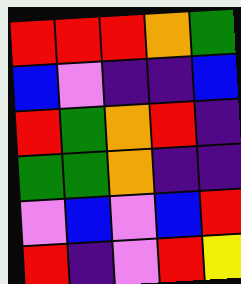[["red", "red", "red", "orange", "green"], ["blue", "violet", "indigo", "indigo", "blue"], ["red", "green", "orange", "red", "indigo"], ["green", "green", "orange", "indigo", "indigo"], ["violet", "blue", "violet", "blue", "red"], ["red", "indigo", "violet", "red", "yellow"]]